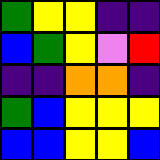[["green", "yellow", "yellow", "indigo", "indigo"], ["blue", "green", "yellow", "violet", "red"], ["indigo", "indigo", "orange", "orange", "indigo"], ["green", "blue", "yellow", "yellow", "yellow"], ["blue", "blue", "yellow", "yellow", "blue"]]